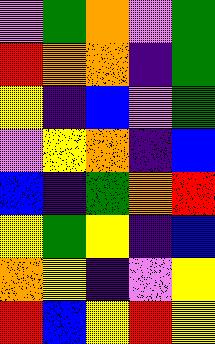[["violet", "green", "orange", "violet", "green"], ["red", "orange", "orange", "indigo", "green"], ["yellow", "indigo", "blue", "violet", "green"], ["violet", "yellow", "orange", "indigo", "blue"], ["blue", "indigo", "green", "orange", "red"], ["yellow", "green", "yellow", "indigo", "blue"], ["orange", "yellow", "indigo", "violet", "yellow"], ["red", "blue", "yellow", "red", "yellow"]]